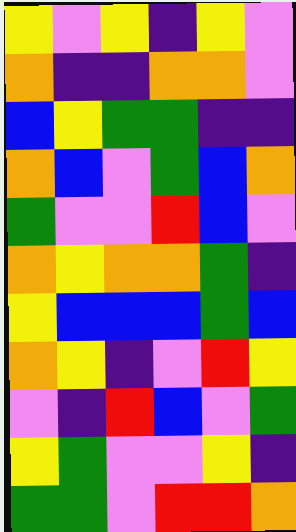[["yellow", "violet", "yellow", "indigo", "yellow", "violet"], ["orange", "indigo", "indigo", "orange", "orange", "violet"], ["blue", "yellow", "green", "green", "indigo", "indigo"], ["orange", "blue", "violet", "green", "blue", "orange"], ["green", "violet", "violet", "red", "blue", "violet"], ["orange", "yellow", "orange", "orange", "green", "indigo"], ["yellow", "blue", "blue", "blue", "green", "blue"], ["orange", "yellow", "indigo", "violet", "red", "yellow"], ["violet", "indigo", "red", "blue", "violet", "green"], ["yellow", "green", "violet", "violet", "yellow", "indigo"], ["green", "green", "violet", "red", "red", "orange"]]